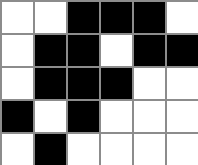[["white", "white", "black", "black", "black", "white"], ["white", "black", "black", "white", "black", "black"], ["white", "black", "black", "black", "white", "white"], ["black", "white", "black", "white", "white", "white"], ["white", "black", "white", "white", "white", "white"]]